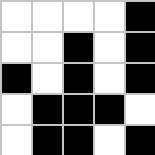[["white", "white", "white", "white", "black"], ["white", "white", "black", "white", "black"], ["black", "white", "black", "white", "black"], ["white", "black", "black", "black", "white"], ["white", "black", "black", "white", "black"]]